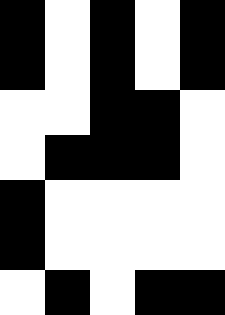[["black", "white", "black", "white", "black"], ["black", "white", "black", "white", "black"], ["white", "white", "black", "black", "white"], ["white", "black", "black", "black", "white"], ["black", "white", "white", "white", "white"], ["black", "white", "white", "white", "white"], ["white", "black", "white", "black", "black"]]